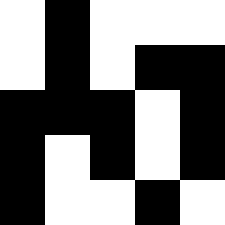[["white", "black", "white", "white", "white"], ["white", "black", "white", "black", "black"], ["black", "black", "black", "white", "black"], ["black", "white", "black", "white", "black"], ["black", "white", "white", "black", "white"]]